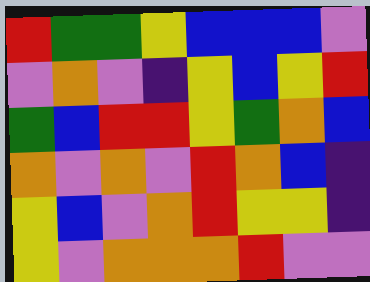[["red", "green", "green", "yellow", "blue", "blue", "blue", "violet"], ["violet", "orange", "violet", "indigo", "yellow", "blue", "yellow", "red"], ["green", "blue", "red", "red", "yellow", "green", "orange", "blue"], ["orange", "violet", "orange", "violet", "red", "orange", "blue", "indigo"], ["yellow", "blue", "violet", "orange", "red", "yellow", "yellow", "indigo"], ["yellow", "violet", "orange", "orange", "orange", "red", "violet", "violet"]]